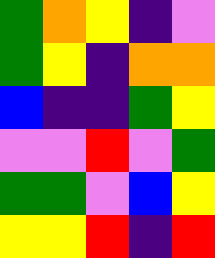[["green", "orange", "yellow", "indigo", "violet"], ["green", "yellow", "indigo", "orange", "orange"], ["blue", "indigo", "indigo", "green", "yellow"], ["violet", "violet", "red", "violet", "green"], ["green", "green", "violet", "blue", "yellow"], ["yellow", "yellow", "red", "indigo", "red"]]